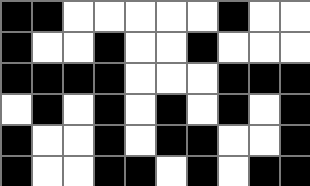[["black", "black", "white", "white", "white", "white", "white", "black", "white", "white"], ["black", "white", "white", "black", "white", "white", "black", "white", "white", "white"], ["black", "black", "black", "black", "white", "white", "white", "black", "black", "black"], ["white", "black", "white", "black", "white", "black", "white", "black", "white", "black"], ["black", "white", "white", "black", "white", "black", "black", "white", "white", "black"], ["black", "white", "white", "black", "black", "white", "black", "white", "black", "black"]]